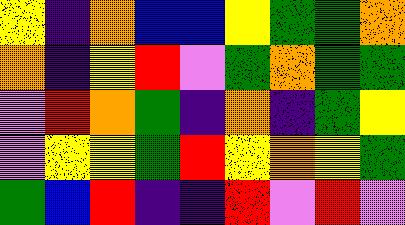[["yellow", "indigo", "orange", "blue", "blue", "yellow", "green", "green", "orange"], ["orange", "indigo", "yellow", "red", "violet", "green", "orange", "green", "green"], ["violet", "red", "orange", "green", "indigo", "orange", "indigo", "green", "yellow"], ["violet", "yellow", "yellow", "green", "red", "yellow", "orange", "yellow", "green"], ["green", "blue", "red", "indigo", "indigo", "red", "violet", "red", "violet"]]